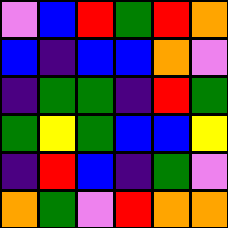[["violet", "blue", "red", "green", "red", "orange"], ["blue", "indigo", "blue", "blue", "orange", "violet"], ["indigo", "green", "green", "indigo", "red", "green"], ["green", "yellow", "green", "blue", "blue", "yellow"], ["indigo", "red", "blue", "indigo", "green", "violet"], ["orange", "green", "violet", "red", "orange", "orange"]]